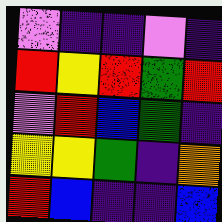[["violet", "indigo", "indigo", "violet", "indigo"], ["red", "yellow", "red", "green", "red"], ["violet", "red", "blue", "green", "indigo"], ["yellow", "yellow", "green", "indigo", "orange"], ["red", "blue", "indigo", "indigo", "blue"]]